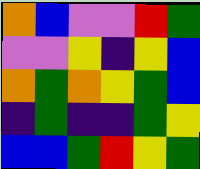[["orange", "blue", "violet", "violet", "red", "green"], ["violet", "violet", "yellow", "indigo", "yellow", "blue"], ["orange", "green", "orange", "yellow", "green", "blue"], ["indigo", "green", "indigo", "indigo", "green", "yellow"], ["blue", "blue", "green", "red", "yellow", "green"]]